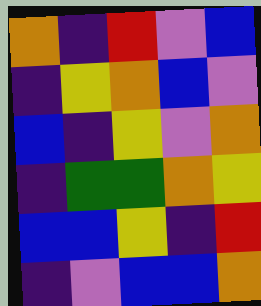[["orange", "indigo", "red", "violet", "blue"], ["indigo", "yellow", "orange", "blue", "violet"], ["blue", "indigo", "yellow", "violet", "orange"], ["indigo", "green", "green", "orange", "yellow"], ["blue", "blue", "yellow", "indigo", "red"], ["indigo", "violet", "blue", "blue", "orange"]]